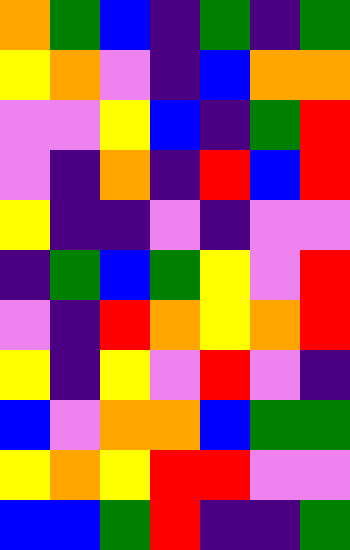[["orange", "green", "blue", "indigo", "green", "indigo", "green"], ["yellow", "orange", "violet", "indigo", "blue", "orange", "orange"], ["violet", "violet", "yellow", "blue", "indigo", "green", "red"], ["violet", "indigo", "orange", "indigo", "red", "blue", "red"], ["yellow", "indigo", "indigo", "violet", "indigo", "violet", "violet"], ["indigo", "green", "blue", "green", "yellow", "violet", "red"], ["violet", "indigo", "red", "orange", "yellow", "orange", "red"], ["yellow", "indigo", "yellow", "violet", "red", "violet", "indigo"], ["blue", "violet", "orange", "orange", "blue", "green", "green"], ["yellow", "orange", "yellow", "red", "red", "violet", "violet"], ["blue", "blue", "green", "red", "indigo", "indigo", "green"]]